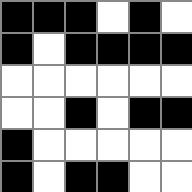[["black", "black", "black", "white", "black", "white"], ["black", "white", "black", "black", "black", "black"], ["white", "white", "white", "white", "white", "white"], ["white", "white", "black", "white", "black", "black"], ["black", "white", "white", "white", "white", "white"], ["black", "white", "black", "black", "white", "white"]]